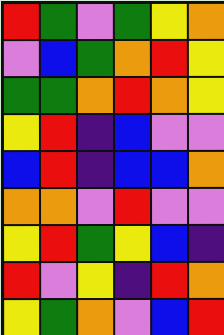[["red", "green", "violet", "green", "yellow", "orange"], ["violet", "blue", "green", "orange", "red", "yellow"], ["green", "green", "orange", "red", "orange", "yellow"], ["yellow", "red", "indigo", "blue", "violet", "violet"], ["blue", "red", "indigo", "blue", "blue", "orange"], ["orange", "orange", "violet", "red", "violet", "violet"], ["yellow", "red", "green", "yellow", "blue", "indigo"], ["red", "violet", "yellow", "indigo", "red", "orange"], ["yellow", "green", "orange", "violet", "blue", "red"]]